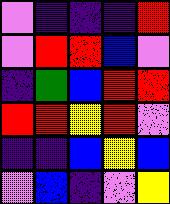[["violet", "indigo", "indigo", "indigo", "red"], ["violet", "red", "red", "blue", "violet"], ["indigo", "green", "blue", "red", "red"], ["red", "red", "yellow", "red", "violet"], ["indigo", "indigo", "blue", "yellow", "blue"], ["violet", "blue", "indigo", "violet", "yellow"]]